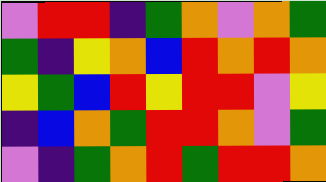[["violet", "red", "red", "indigo", "green", "orange", "violet", "orange", "green"], ["green", "indigo", "yellow", "orange", "blue", "red", "orange", "red", "orange"], ["yellow", "green", "blue", "red", "yellow", "red", "red", "violet", "yellow"], ["indigo", "blue", "orange", "green", "red", "red", "orange", "violet", "green"], ["violet", "indigo", "green", "orange", "red", "green", "red", "red", "orange"]]